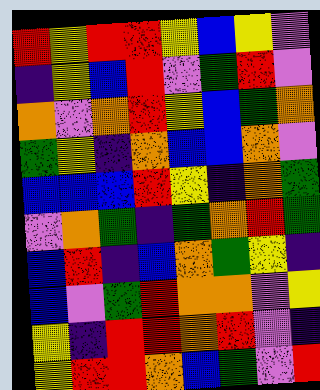[["red", "yellow", "red", "red", "yellow", "blue", "yellow", "violet"], ["indigo", "yellow", "blue", "red", "violet", "green", "red", "violet"], ["orange", "violet", "orange", "red", "yellow", "blue", "green", "orange"], ["green", "yellow", "indigo", "orange", "blue", "blue", "orange", "violet"], ["blue", "blue", "blue", "red", "yellow", "indigo", "orange", "green"], ["violet", "orange", "green", "indigo", "green", "orange", "red", "green"], ["blue", "red", "indigo", "blue", "orange", "green", "yellow", "indigo"], ["blue", "violet", "green", "red", "orange", "orange", "violet", "yellow"], ["yellow", "indigo", "red", "red", "orange", "red", "violet", "indigo"], ["yellow", "red", "red", "orange", "blue", "green", "violet", "red"]]